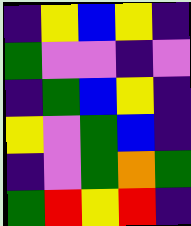[["indigo", "yellow", "blue", "yellow", "indigo"], ["green", "violet", "violet", "indigo", "violet"], ["indigo", "green", "blue", "yellow", "indigo"], ["yellow", "violet", "green", "blue", "indigo"], ["indigo", "violet", "green", "orange", "green"], ["green", "red", "yellow", "red", "indigo"]]